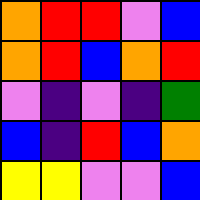[["orange", "red", "red", "violet", "blue"], ["orange", "red", "blue", "orange", "red"], ["violet", "indigo", "violet", "indigo", "green"], ["blue", "indigo", "red", "blue", "orange"], ["yellow", "yellow", "violet", "violet", "blue"]]